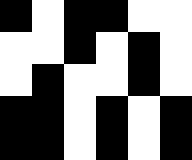[["black", "white", "black", "black", "white", "white"], ["white", "white", "black", "white", "black", "white"], ["white", "black", "white", "white", "black", "white"], ["black", "black", "white", "black", "white", "black"], ["black", "black", "white", "black", "white", "black"]]